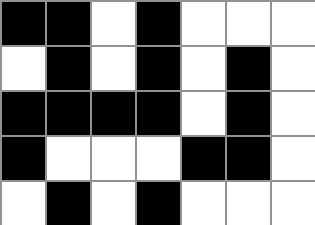[["black", "black", "white", "black", "white", "white", "white"], ["white", "black", "white", "black", "white", "black", "white"], ["black", "black", "black", "black", "white", "black", "white"], ["black", "white", "white", "white", "black", "black", "white"], ["white", "black", "white", "black", "white", "white", "white"]]